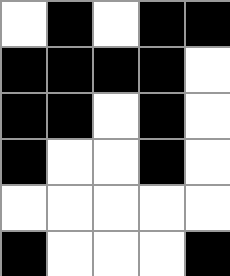[["white", "black", "white", "black", "black"], ["black", "black", "black", "black", "white"], ["black", "black", "white", "black", "white"], ["black", "white", "white", "black", "white"], ["white", "white", "white", "white", "white"], ["black", "white", "white", "white", "black"]]